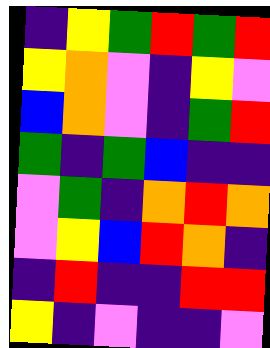[["indigo", "yellow", "green", "red", "green", "red"], ["yellow", "orange", "violet", "indigo", "yellow", "violet"], ["blue", "orange", "violet", "indigo", "green", "red"], ["green", "indigo", "green", "blue", "indigo", "indigo"], ["violet", "green", "indigo", "orange", "red", "orange"], ["violet", "yellow", "blue", "red", "orange", "indigo"], ["indigo", "red", "indigo", "indigo", "red", "red"], ["yellow", "indigo", "violet", "indigo", "indigo", "violet"]]